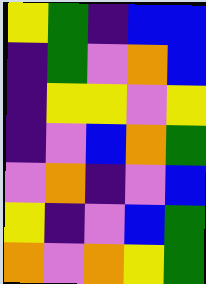[["yellow", "green", "indigo", "blue", "blue"], ["indigo", "green", "violet", "orange", "blue"], ["indigo", "yellow", "yellow", "violet", "yellow"], ["indigo", "violet", "blue", "orange", "green"], ["violet", "orange", "indigo", "violet", "blue"], ["yellow", "indigo", "violet", "blue", "green"], ["orange", "violet", "orange", "yellow", "green"]]